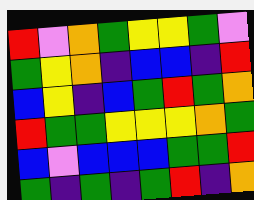[["red", "violet", "orange", "green", "yellow", "yellow", "green", "violet"], ["green", "yellow", "orange", "indigo", "blue", "blue", "indigo", "red"], ["blue", "yellow", "indigo", "blue", "green", "red", "green", "orange"], ["red", "green", "green", "yellow", "yellow", "yellow", "orange", "green"], ["blue", "violet", "blue", "blue", "blue", "green", "green", "red"], ["green", "indigo", "green", "indigo", "green", "red", "indigo", "orange"]]